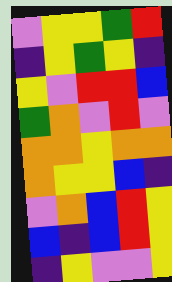[["violet", "yellow", "yellow", "green", "red"], ["indigo", "yellow", "green", "yellow", "indigo"], ["yellow", "violet", "red", "red", "blue"], ["green", "orange", "violet", "red", "violet"], ["orange", "orange", "yellow", "orange", "orange"], ["orange", "yellow", "yellow", "blue", "indigo"], ["violet", "orange", "blue", "red", "yellow"], ["blue", "indigo", "blue", "red", "yellow"], ["indigo", "yellow", "violet", "violet", "yellow"]]